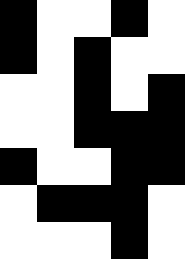[["black", "white", "white", "black", "white"], ["black", "white", "black", "white", "white"], ["white", "white", "black", "white", "black"], ["white", "white", "black", "black", "black"], ["black", "white", "white", "black", "black"], ["white", "black", "black", "black", "white"], ["white", "white", "white", "black", "white"]]